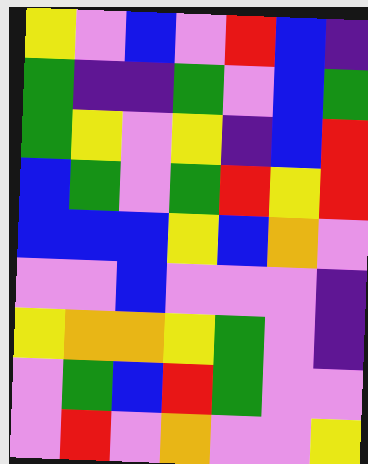[["yellow", "violet", "blue", "violet", "red", "blue", "indigo"], ["green", "indigo", "indigo", "green", "violet", "blue", "green"], ["green", "yellow", "violet", "yellow", "indigo", "blue", "red"], ["blue", "green", "violet", "green", "red", "yellow", "red"], ["blue", "blue", "blue", "yellow", "blue", "orange", "violet"], ["violet", "violet", "blue", "violet", "violet", "violet", "indigo"], ["yellow", "orange", "orange", "yellow", "green", "violet", "indigo"], ["violet", "green", "blue", "red", "green", "violet", "violet"], ["violet", "red", "violet", "orange", "violet", "violet", "yellow"]]